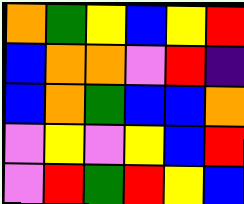[["orange", "green", "yellow", "blue", "yellow", "red"], ["blue", "orange", "orange", "violet", "red", "indigo"], ["blue", "orange", "green", "blue", "blue", "orange"], ["violet", "yellow", "violet", "yellow", "blue", "red"], ["violet", "red", "green", "red", "yellow", "blue"]]